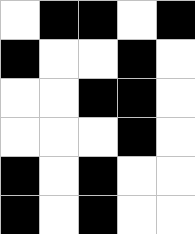[["white", "black", "black", "white", "black"], ["black", "white", "white", "black", "white"], ["white", "white", "black", "black", "white"], ["white", "white", "white", "black", "white"], ["black", "white", "black", "white", "white"], ["black", "white", "black", "white", "white"]]